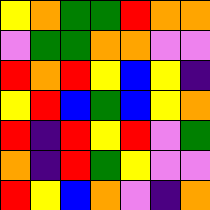[["yellow", "orange", "green", "green", "red", "orange", "orange"], ["violet", "green", "green", "orange", "orange", "violet", "violet"], ["red", "orange", "red", "yellow", "blue", "yellow", "indigo"], ["yellow", "red", "blue", "green", "blue", "yellow", "orange"], ["red", "indigo", "red", "yellow", "red", "violet", "green"], ["orange", "indigo", "red", "green", "yellow", "violet", "violet"], ["red", "yellow", "blue", "orange", "violet", "indigo", "orange"]]